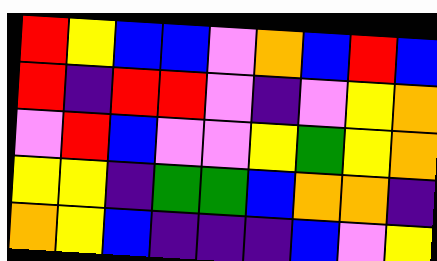[["red", "yellow", "blue", "blue", "violet", "orange", "blue", "red", "blue"], ["red", "indigo", "red", "red", "violet", "indigo", "violet", "yellow", "orange"], ["violet", "red", "blue", "violet", "violet", "yellow", "green", "yellow", "orange"], ["yellow", "yellow", "indigo", "green", "green", "blue", "orange", "orange", "indigo"], ["orange", "yellow", "blue", "indigo", "indigo", "indigo", "blue", "violet", "yellow"]]